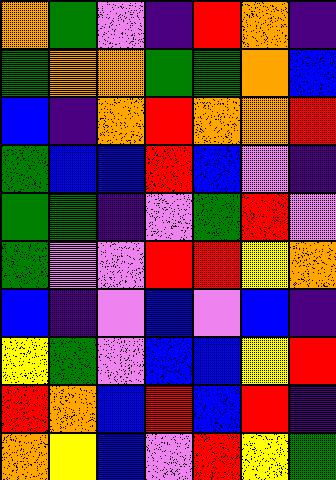[["orange", "green", "violet", "indigo", "red", "orange", "indigo"], ["green", "orange", "orange", "green", "green", "orange", "blue"], ["blue", "indigo", "orange", "red", "orange", "orange", "red"], ["green", "blue", "blue", "red", "blue", "violet", "indigo"], ["green", "green", "indigo", "violet", "green", "red", "violet"], ["green", "violet", "violet", "red", "red", "yellow", "orange"], ["blue", "indigo", "violet", "blue", "violet", "blue", "indigo"], ["yellow", "green", "violet", "blue", "blue", "yellow", "red"], ["red", "orange", "blue", "red", "blue", "red", "indigo"], ["orange", "yellow", "blue", "violet", "red", "yellow", "green"]]